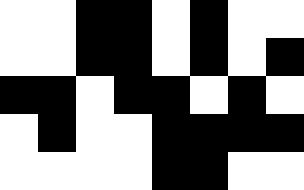[["white", "white", "black", "black", "white", "black", "white", "white"], ["white", "white", "black", "black", "white", "black", "white", "black"], ["black", "black", "white", "black", "black", "white", "black", "white"], ["white", "black", "white", "white", "black", "black", "black", "black"], ["white", "white", "white", "white", "black", "black", "white", "white"]]